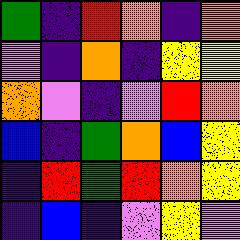[["green", "indigo", "red", "orange", "indigo", "orange"], ["violet", "indigo", "orange", "indigo", "yellow", "yellow"], ["orange", "violet", "indigo", "violet", "red", "orange"], ["blue", "indigo", "green", "orange", "blue", "yellow"], ["indigo", "red", "green", "red", "orange", "yellow"], ["indigo", "blue", "indigo", "violet", "yellow", "violet"]]